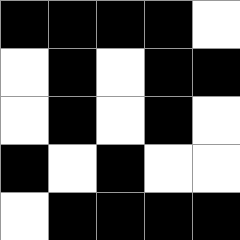[["black", "black", "black", "black", "white"], ["white", "black", "white", "black", "black"], ["white", "black", "white", "black", "white"], ["black", "white", "black", "white", "white"], ["white", "black", "black", "black", "black"]]